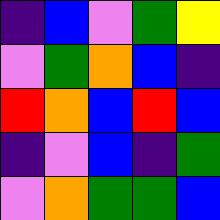[["indigo", "blue", "violet", "green", "yellow"], ["violet", "green", "orange", "blue", "indigo"], ["red", "orange", "blue", "red", "blue"], ["indigo", "violet", "blue", "indigo", "green"], ["violet", "orange", "green", "green", "blue"]]